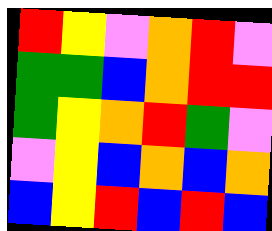[["red", "yellow", "violet", "orange", "red", "violet"], ["green", "green", "blue", "orange", "red", "red"], ["green", "yellow", "orange", "red", "green", "violet"], ["violet", "yellow", "blue", "orange", "blue", "orange"], ["blue", "yellow", "red", "blue", "red", "blue"]]